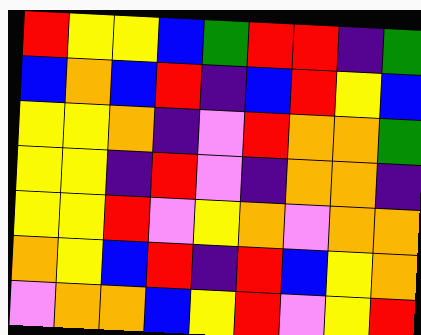[["red", "yellow", "yellow", "blue", "green", "red", "red", "indigo", "green"], ["blue", "orange", "blue", "red", "indigo", "blue", "red", "yellow", "blue"], ["yellow", "yellow", "orange", "indigo", "violet", "red", "orange", "orange", "green"], ["yellow", "yellow", "indigo", "red", "violet", "indigo", "orange", "orange", "indigo"], ["yellow", "yellow", "red", "violet", "yellow", "orange", "violet", "orange", "orange"], ["orange", "yellow", "blue", "red", "indigo", "red", "blue", "yellow", "orange"], ["violet", "orange", "orange", "blue", "yellow", "red", "violet", "yellow", "red"]]